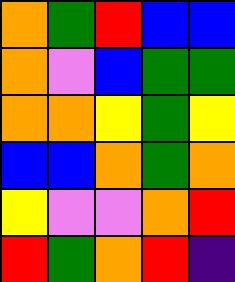[["orange", "green", "red", "blue", "blue"], ["orange", "violet", "blue", "green", "green"], ["orange", "orange", "yellow", "green", "yellow"], ["blue", "blue", "orange", "green", "orange"], ["yellow", "violet", "violet", "orange", "red"], ["red", "green", "orange", "red", "indigo"]]